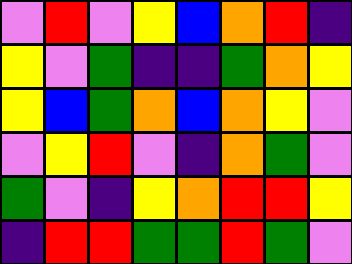[["violet", "red", "violet", "yellow", "blue", "orange", "red", "indigo"], ["yellow", "violet", "green", "indigo", "indigo", "green", "orange", "yellow"], ["yellow", "blue", "green", "orange", "blue", "orange", "yellow", "violet"], ["violet", "yellow", "red", "violet", "indigo", "orange", "green", "violet"], ["green", "violet", "indigo", "yellow", "orange", "red", "red", "yellow"], ["indigo", "red", "red", "green", "green", "red", "green", "violet"]]